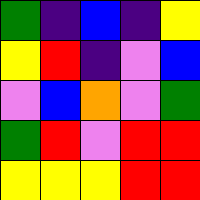[["green", "indigo", "blue", "indigo", "yellow"], ["yellow", "red", "indigo", "violet", "blue"], ["violet", "blue", "orange", "violet", "green"], ["green", "red", "violet", "red", "red"], ["yellow", "yellow", "yellow", "red", "red"]]